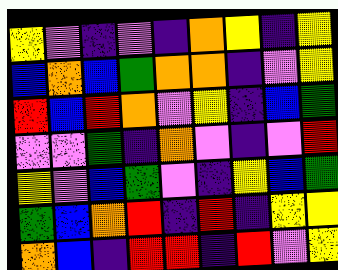[["yellow", "violet", "indigo", "violet", "indigo", "orange", "yellow", "indigo", "yellow"], ["blue", "orange", "blue", "green", "orange", "orange", "indigo", "violet", "yellow"], ["red", "blue", "red", "orange", "violet", "yellow", "indigo", "blue", "green"], ["violet", "violet", "green", "indigo", "orange", "violet", "indigo", "violet", "red"], ["yellow", "violet", "blue", "green", "violet", "indigo", "yellow", "blue", "green"], ["green", "blue", "orange", "red", "indigo", "red", "indigo", "yellow", "yellow"], ["orange", "blue", "indigo", "red", "red", "indigo", "red", "violet", "yellow"]]